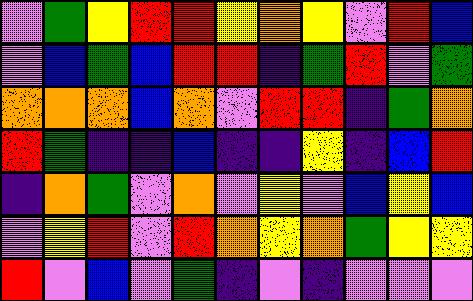[["violet", "green", "yellow", "red", "red", "yellow", "orange", "yellow", "violet", "red", "blue"], ["violet", "blue", "green", "blue", "red", "red", "indigo", "green", "red", "violet", "green"], ["orange", "orange", "orange", "blue", "orange", "violet", "red", "red", "indigo", "green", "orange"], ["red", "green", "indigo", "indigo", "blue", "indigo", "indigo", "yellow", "indigo", "blue", "red"], ["indigo", "orange", "green", "violet", "orange", "violet", "yellow", "violet", "blue", "yellow", "blue"], ["violet", "yellow", "red", "violet", "red", "orange", "yellow", "orange", "green", "yellow", "yellow"], ["red", "violet", "blue", "violet", "green", "indigo", "violet", "indigo", "violet", "violet", "violet"]]